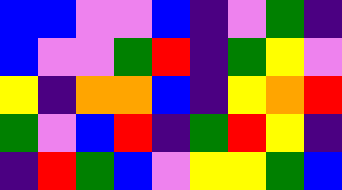[["blue", "blue", "violet", "violet", "blue", "indigo", "violet", "green", "indigo"], ["blue", "violet", "violet", "green", "red", "indigo", "green", "yellow", "violet"], ["yellow", "indigo", "orange", "orange", "blue", "indigo", "yellow", "orange", "red"], ["green", "violet", "blue", "red", "indigo", "green", "red", "yellow", "indigo"], ["indigo", "red", "green", "blue", "violet", "yellow", "yellow", "green", "blue"]]